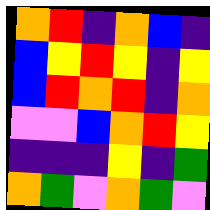[["orange", "red", "indigo", "orange", "blue", "indigo"], ["blue", "yellow", "red", "yellow", "indigo", "yellow"], ["blue", "red", "orange", "red", "indigo", "orange"], ["violet", "violet", "blue", "orange", "red", "yellow"], ["indigo", "indigo", "indigo", "yellow", "indigo", "green"], ["orange", "green", "violet", "orange", "green", "violet"]]